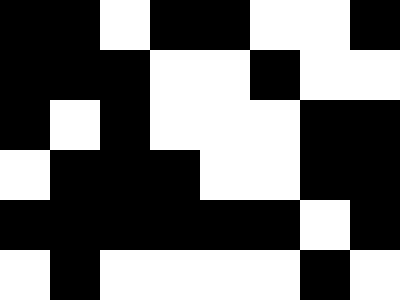[["black", "black", "white", "black", "black", "white", "white", "black"], ["black", "black", "black", "white", "white", "black", "white", "white"], ["black", "white", "black", "white", "white", "white", "black", "black"], ["white", "black", "black", "black", "white", "white", "black", "black"], ["black", "black", "black", "black", "black", "black", "white", "black"], ["white", "black", "white", "white", "white", "white", "black", "white"]]